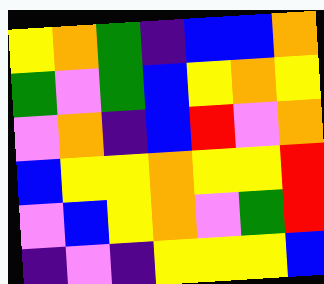[["yellow", "orange", "green", "indigo", "blue", "blue", "orange"], ["green", "violet", "green", "blue", "yellow", "orange", "yellow"], ["violet", "orange", "indigo", "blue", "red", "violet", "orange"], ["blue", "yellow", "yellow", "orange", "yellow", "yellow", "red"], ["violet", "blue", "yellow", "orange", "violet", "green", "red"], ["indigo", "violet", "indigo", "yellow", "yellow", "yellow", "blue"]]